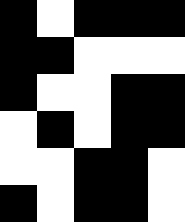[["black", "white", "black", "black", "black"], ["black", "black", "white", "white", "white"], ["black", "white", "white", "black", "black"], ["white", "black", "white", "black", "black"], ["white", "white", "black", "black", "white"], ["black", "white", "black", "black", "white"]]